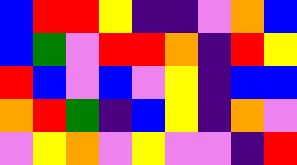[["blue", "red", "red", "yellow", "indigo", "indigo", "violet", "orange", "blue"], ["blue", "green", "violet", "red", "red", "orange", "indigo", "red", "yellow"], ["red", "blue", "violet", "blue", "violet", "yellow", "indigo", "blue", "blue"], ["orange", "red", "green", "indigo", "blue", "yellow", "indigo", "orange", "violet"], ["violet", "yellow", "orange", "violet", "yellow", "violet", "violet", "indigo", "red"]]